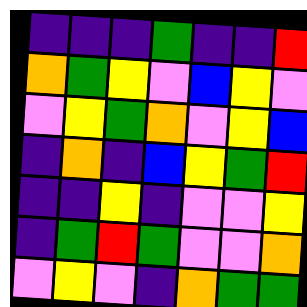[["indigo", "indigo", "indigo", "green", "indigo", "indigo", "red"], ["orange", "green", "yellow", "violet", "blue", "yellow", "violet"], ["violet", "yellow", "green", "orange", "violet", "yellow", "blue"], ["indigo", "orange", "indigo", "blue", "yellow", "green", "red"], ["indigo", "indigo", "yellow", "indigo", "violet", "violet", "yellow"], ["indigo", "green", "red", "green", "violet", "violet", "orange"], ["violet", "yellow", "violet", "indigo", "orange", "green", "green"]]